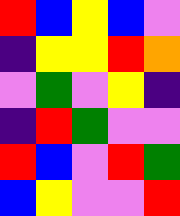[["red", "blue", "yellow", "blue", "violet"], ["indigo", "yellow", "yellow", "red", "orange"], ["violet", "green", "violet", "yellow", "indigo"], ["indigo", "red", "green", "violet", "violet"], ["red", "blue", "violet", "red", "green"], ["blue", "yellow", "violet", "violet", "red"]]